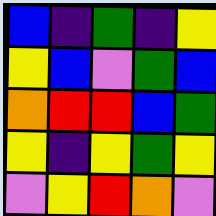[["blue", "indigo", "green", "indigo", "yellow"], ["yellow", "blue", "violet", "green", "blue"], ["orange", "red", "red", "blue", "green"], ["yellow", "indigo", "yellow", "green", "yellow"], ["violet", "yellow", "red", "orange", "violet"]]